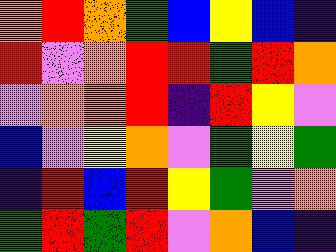[["orange", "red", "orange", "green", "blue", "yellow", "blue", "indigo"], ["red", "violet", "orange", "red", "red", "green", "red", "orange"], ["violet", "orange", "orange", "red", "indigo", "red", "yellow", "violet"], ["blue", "violet", "yellow", "orange", "violet", "green", "yellow", "green"], ["indigo", "red", "blue", "red", "yellow", "green", "violet", "orange"], ["green", "red", "green", "red", "violet", "orange", "blue", "indigo"]]